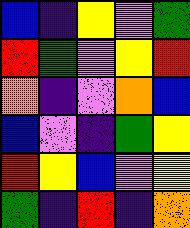[["blue", "indigo", "yellow", "violet", "green"], ["red", "green", "violet", "yellow", "red"], ["orange", "indigo", "violet", "orange", "blue"], ["blue", "violet", "indigo", "green", "yellow"], ["red", "yellow", "blue", "violet", "yellow"], ["green", "indigo", "red", "indigo", "orange"]]